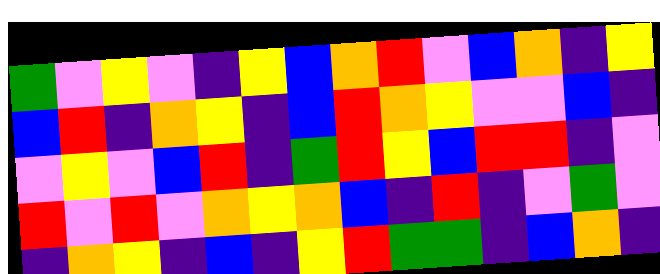[["green", "violet", "yellow", "violet", "indigo", "yellow", "blue", "orange", "red", "violet", "blue", "orange", "indigo", "yellow"], ["blue", "red", "indigo", "orange", "yellow", "indigo", "blue", "red", "orange", "yellow", "violet", "violet", "blue", "indigo"], ["violet", "yellow", "violet", "blue", "red", "indigo", "green", "red", "yellow", "blue", "red", "red", "indigo", "violet"], ["red", "violet", "red", "violet", "orange", "yellow", "orange", "blue", "indigo", "red", "indigo", "violet", "green", "violet"], ["indigo", "orange", "yellow", "indigo", "blue", "indigo", "yellow", "red", "green", "green", "indigo", "blue", "orange", "indigo"]]